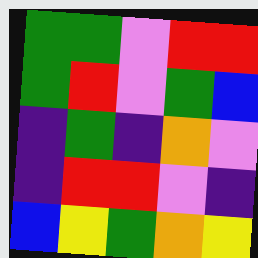[["green", "green", "violet", "red", "red"], ["green", "red", "violet", "green", "blue"], ["indigo", "green", "indigo", "orange", "violet"], ["indigo", "red", "red", "violet", "indigo"], ["blue", "yellow", "green", "orange", "yellow"]]